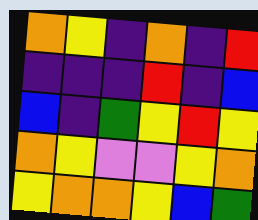[["orange", "yellow", "indigo", "orange", "indigo", "red"], ["indigo", "indigo", "indigo", "red", "indigo", "blue"], ["blue", "indigo", "green", "yellow", "red", "yellow"], ["orange", "yellow", "violet", "violet", "yellow", "orange"], ["yellow", "orange", "orange", "yellow", "blue", "green"]]